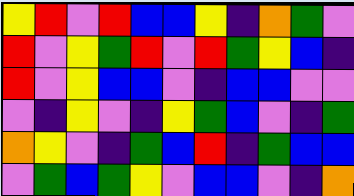[["yellow", "red", "violet", "red", "blue", "blue", "yellow", "indigo", "orange", "green", "violet"], ["red", "violet", "yellow", "green", "red", "violet", "red", "green", "yellow", "blue", "indigo"], ["red", "violet", "yellow", "blue", "blue", "violet", "indigo", "blue", "blue", "violet", "violet"], ["violet", "indigo", "yellow", "violet", "indigo", "yellow", "green", "blue", "violet", "indigo", "green"], ["orange", "yellow", "violet", "indigo", "green", "blue", "red", "indigo", "green", "blue", "blue"], ["violet", "green", "blue", "green", "yellow", "violet", "blue", "blue", "violet", "indigo", "orange"]]